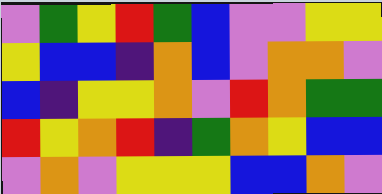[["violet", "green", "yellow", "red", "green", "blue", "violet", "violet", "yellow", "yellow"], ["yellow", "blue", "blue", "indigo", "orange", "blue", "violet", "orange", "orange", "violet"], ["blue", "indigo", "yellow", "yellow", "orange", "violet", "red", "orange", "green", "green"], ["red", "yellow", "orange", "red", "indigo", "green", "orange", "yellow", "blue", "blue"], ["violet", "orange", "violet", "yellow", "yellow", "yellow", "blue", "blue", "orange", "violet"]]